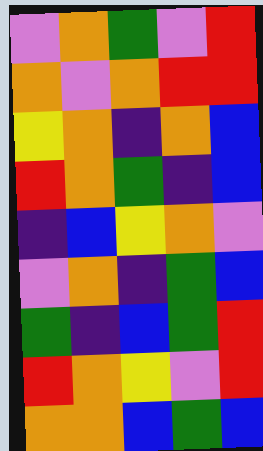[["violet", "orange", "green", "violet", "red"], ["orange", "violet", "orange", "red", "red"], ["yellow", "orange", "indigo", "orange", "blue"], ["red", "orange", "green", "indigo", "blue"], ["indigo", "blue", "yellow", "orange", "violet"], ["violet", "orange", "indigo", "green", "blue"], ["green", "indigo", "blue", "green", "red"], ["red", "orange", "yellow", "violet", "red"], ["orange", "orange", "blue", "green", "blue"]]